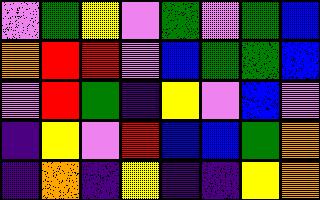[["violet", "green", "yellow", "violet", "green", "violet", "green", "blue"], ["orange", "red", "red", "violet", "blue", "green", "green", "blue"], ["violet", "red", "green", "indigo", "yellow", "violet", "blue", "violet"], ["indigo", "yellow", "violet", "red", "blue", "blue", "green", "orange"], ["indigo", "orange", "indigo", "yellow", "indigo", "indigo", "yellow", "orange"]]